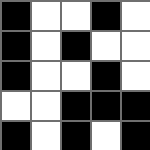[["black", "white", "white", "black", "white"], ["black", "white", "black", "white", "white"], ["black", "white", "white", "black", "white"], ["white", "white", "black", "black", "black"], ["black", "white", "black", "white", "black"]]